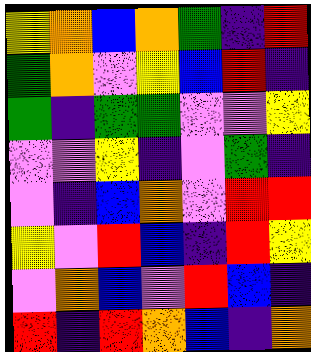[["yellow", "orange", "blue", "orange", "green", "indigo", "red"], ["green", "orange", "violet", "yellow", "blue", "red", "indigo"], ["green", "indigo", "green", "green", "violet", "violet", "yellow"], ["violet", "violet", "yellow", "indigo", "violet", "green", "indigo"], ["violet", "indigo", "blue", "orange", "violet", "red", "red"], ["yellow", "violet", "red", "blue", "indigo", "red", "yellow"], ["violet", "orange", "blue", "violet", "red", "blue", "indigo"], ["red", "indigo", "red", "orange", "blue", "indigo", "orange"]]